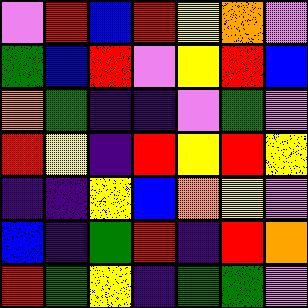[["violet", "red", "blue", "red", "yellow", "orange", "violet"], ["green", "blue", "red", "violet", "yellow", "red", "blue"], ["orange", "green", "indigo", "indigo", "violet", "green", "violet"], ["red", "yellow", "indigo", "red", "yellow", "red", "yellow"], ["indigo", "indigo", "yellow", "blue", "orange", "yellow", "violet"], ["blue", "indigo", "green", "red", "indigo", "red", "orange"], ["red", "green", "yellow", "indigo", "green", "green", "violet"]]